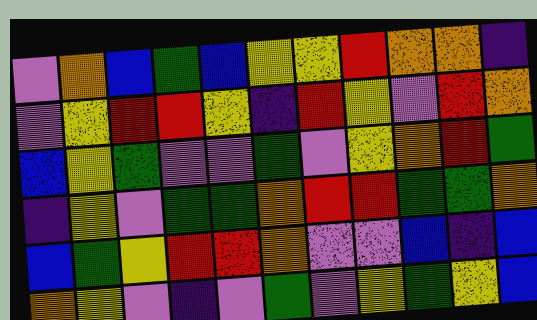[["violet", "orange", "blue", "green", "blue", "yellow", "yellow", "red", "orange", "orange", "indigo"], ["violet", "yellow", "red", "red", "yellow", "indigo", "red", "yellow", "violet", "red", "orange"], ["blue", "yellow", "green", "violet", "violet", "green", "violet", "yellow", "orange", "red", "green"], ["indigo", "yellow", "violet", "green", "green", "orange", "red", "red", "green", "green", "orange"], ["blue", "green", "yellow", "red", "red", "orange", "violet", "violet", "blue", "indigo", "blue"], ["orange", "yellow", "violet", "indigo", "violet", "green", "violet", "yellow", "green", "yellow", "blue"]]